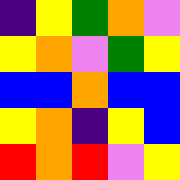[["indigo", "yellow", "green", "orange", "violet"], ["yellow", "orange", "violet", "green", "yellow"], ["blue", "blue", "orange", "blue", "blue"], ["yellow", "orange", "indigo", "yellow", "blue"], ["red", "orange", "red", "violet", "yellow"]]